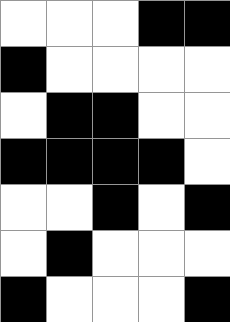[["white", "white", "white", "black", "black"], ["black", "white", "white", "white", "white"], ["white", "black", "black", "white", "white"], ["black", "black", "black", "black", "white"], ["white", "white", "black", "white", "black"], ["white", "black", "white", "white", "white"], ["black", "white", "white", "white", "black"]]